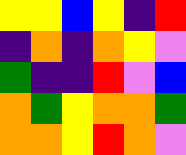[["yellow", "yellow", "blue", "yellow", "indigo", "red"], ["indigo", "orange", "indigo", "orange", "yellow", "violet"], ["green", "indigo", "indigo", "red", "violet", "blue"], ["orange", "green", "yellow", "orange", "orange", "green"], ["orange", "orange", "yellow", "red", "orange", "violet"]]